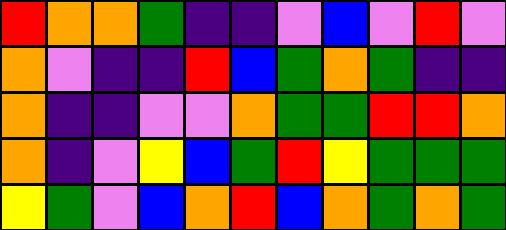[["red", "orange", "orange", "green", "indigo", "indigo", "violet", "blue", "violet", "red", "violet"], ["orange", "violet", "indigo", "indigo", "red", "blue", "green", "orange", "green", "indigo", "indigo"], ["orange", "indigo", "indigo", "violet", "violet", "orange", "green", "green", "red", "red", "orange"], ["orange", "indigo", "violet", "yellow", "blue", "green", "red", "yellow", "green", "green", "green"], ["yellow", "green", "violet", "blue", "orange", "red", "blue", "orange", "green", "orange", "green"]]